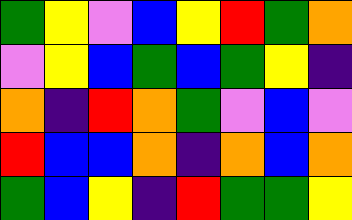[["green", "yellow", "violet", "blue", "yellow", "red", "green", "orange"], ["violet", "yellow", "blue", "green", "blue", "green", "yellow", "indigo"], ["orange", "indigo", "red", "orange", "green", "violet", "blue", "violet"], ["red", "blue", "blue", "orange", "indigo", "orange", "blue", "orange"], ["green", "blue", "yellow", "indigo", "red", "green", "green", "yellow"]]